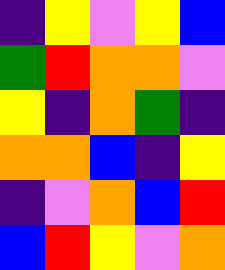[["indigo", "yellow", "violet", "yellow", "blue"], ["green", "red", "orange", "orange", "violet"], ["yellow", "indigo", "orange", "green", "indigo"], ["orange", "orange", "blue", "indigo", "yellow"], ["indigo", "violet", "orange", "blue", "red"], ["blue", "red", "yellow", "violet", "orange"]]